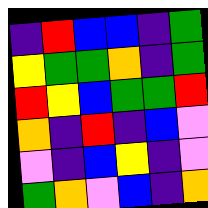[["indigo", "red", "blue", "blue", "indigo", "green"], ["yellow", "green", "green", "orange", "indigo", "green"], ["red", "yellow", "blue", "green", "green", "red"], ["orange", "indigo", "red", "indigo", "blue", "violet"], ["violet", "indigo", "blue", "yellow", "indigo", "violet"], ["green", "orange", "violet", "blue", "indigo", "orange"]]